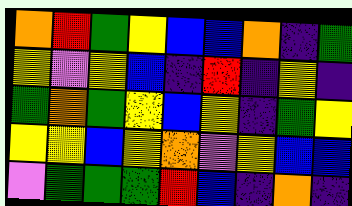[["orange", "red", "green", "yellow", "blue", "blue", "orange", "indigo", "green"], ["yellow", "violet", "yellow", "blue", "indigo", "red", "indigo", "yellow", "indigo"], ["green", "orange", "green", "yellow", "blue", "yellow", "indigo", "green", "yellow"], ["yellow", "yellow", "blue", "yellow", "orange", "violet", "yellow", "blue", "blue"], ["violet", "green", "green", "green", "red", "blue", "indigo", "orange", "indigo"]]